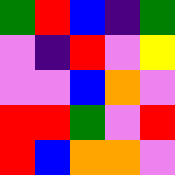[["green", "red", "blue", "indigo", "green"], ["violet", "indigo", "red", "violet", "yellow"], ["violet", "violet", "blue", "orange", "violet"], ["red", "red", "green", "violet", "red"], ["red", "blue", "orange", "orange", "violet"]]